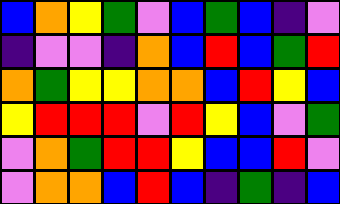[["blue", "orange", "yellow", "green", "violet", "blue", "green", "blue", "indigo", "violet"], ["indigo", "violet", "violet", "indigo", "orange", "blue", "red", "blue", "green", "red"], ["orange", "green", "yellow", "yellow", "orange", "orange", "blue", "red", "yellow", "blue"], ["yellow", "red", "red", "red", "violet", "red", "yellow", "blue", "violet", "green"], ["violet", "orange", "green", "red", "red", "yellow", "blue", "blue", "red", "violet"], ["violet", "orange", "orange", "blue", "red", "blue", "indigo", "green", "indigo", "blue"]]